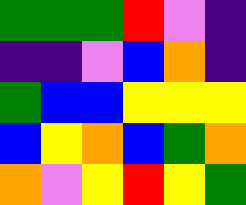[["green", "green", "green", "red", "violet", "indigo"], ["indigo", "indigo", "violet", "blue", "orange", "indigo"], ["green", "blue", "blue", "yellow", "yellow", "yellow"], ["blue", "yellow", "orange", "blue", "green", "orange"], ["orange", "violet", "yellow", "red", "yellow", "green"]]